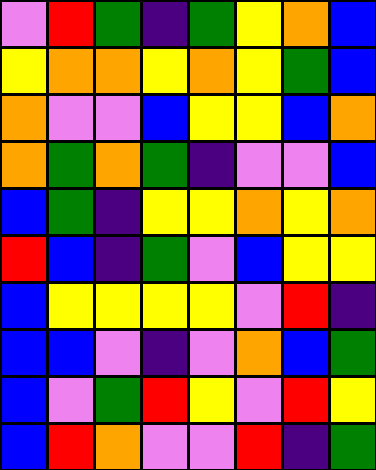[["violet", "red", "green", "indigo", "green", "yellow", "orange", "blue"], ["yellow", "orange", "orange", "yellow", "orange", "yellow", "green", "blue"], ["orange", "violet", "violet", "blue", "yellow", "yellow", "blue", "orange"], ["orange", "green", "orange", "green", "indigo", "violet", "violet", "blue"], ["blue", "green", "indigo", "yellow", "yellow", "orange", "yellow", "orange"], ["red", "blue", "indigo", "green", "violet", "blue", "yellow", "yellow"], ["blue", "yellow", "yellow", "yellow", "yellow", "violet", "red", "indigo"], ["blue", "blue", "violet", "indigo", "violet", "orange", "blue", "green"], ["blue", "violet", "green", "red", "yellow", "violet", "red", "yellow"], ["blue", "red", "orange", "violet", "violet", "red", "indigo", "green"]]